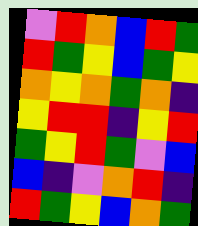[["violet", "red", "orange", "blue", "red", "green"], ["red", "green", "yellow", "blue", "green", "yellow"], ["orange", "yellow", "orange", "green", "orange", "indigo"], ["yellow", "red", "red", "indigo", "yellow", "red"], ["green", "yellow", "red", "green", "violet", "blue"], ["blue", "indigo", "violet", "orange", "red", "indigo"], ["red", "green", "yellow", "blue", "orange", "green"]]